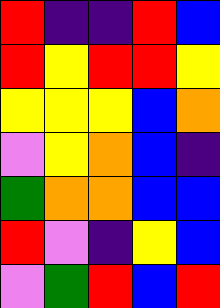[["red", "indigo", "indigo", "red", "blue"], ["red", "yellow", "red", "red", "yellow"], ["yellow", "yellow", "yellow", "blue", "orange"], ["violet", "yellow", "orange", "blue", "indigo"], ["green", "orange", "orange", "blue", "blue"], ["red", "violet", "indigo", "yellow", "blue"], ["violet", "green", "red", "blue", "red"]]